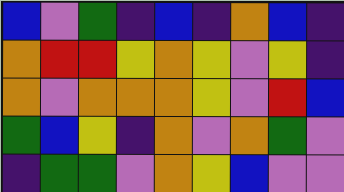[["blue", "violet", "green", "indigo", "blue", "indigo", "orange", "blue", "indigo"], ["orange", "red", "red", "yellow", "orange", "yellow", "violet", "yellow", "indigo"], ["orange", "violet", "orange", "orange", "orange", "yellow", "violet", "red", "blue"], ["green", "blue", "yellow", "indigo", "orange", "violet", "orange", "green", "violet"], ["indigo", "green", "green", "violet", "orange", "yellow", "blue", "violet", "violet"]]